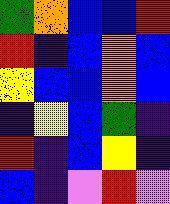[["green", "orange", "blue", "blue", "red"], ["red", "indigo", "blue", "orange", "blue"], ["yellow", "blue", "blue", "orange", "blue"], ["indigo", "yellow", "blue", "green", "indigo"], ["red", "indigo", "blue", "yellow", "indigo"], ["blue", "indigo", "violet", "red", "violet"]]